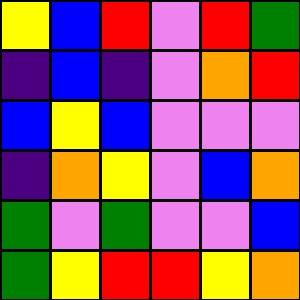[["yellow", "blue", "red", "violet", "red", "green"], ["indigo", "blue", "indigo", "violet", "orange", "red"], ["blue", "yellow", "blue", "violet", "violet", "violet"], ["indigo", "orange", "yellow", "violet", "blue", "orange"], ["green", "violet", "green", "violet", "violet", "blue"], ["green", "yellow", "red", "red", "yellow", "orange"]]